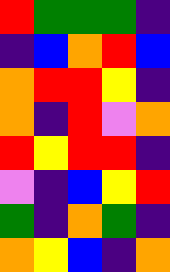[["red", "green", "green", "green", "indigo"], ["indigo", "blue", "orange", "red", "blue"], ["orange", "red", "red", "yellow", "indigo"], ["orange", "indigo", "red", "violet", "orange"], ["red", "yellow", "red", "red", "indigo"], ["violet", "indigo", "blue", "yellow", "red"], ["green", "indigo", "orange", "green", "indigo"], ["orange", "yellow", "blue", "indigo", "orange"]]